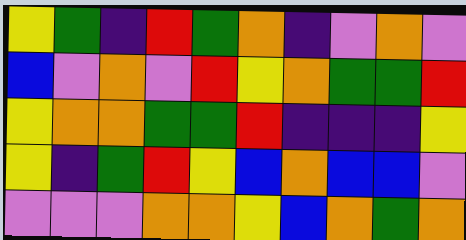[["yellow", "green", "indigo", "red", "green", "orange", "indigo", "violet", "orange", "violet"], ["blue", "violet", "orange", "violet", "red", "yellow", "orange", "green", "green", "red"], ["yellow", "orange", "orange", "green", "green", "red", "indigo", "indigo", "indigo", "yellow"], ["yellow", "indigo", "green", "red", "yellow", "blue", "orange", "blue", "blue", "violet"], ["violet", "violet", "violet", "orange", "orange", "yellow", "blue", "orange", "green", "orange"]]